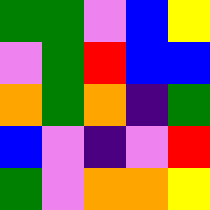[["green", "green", "violet", "blue", "yellow"], ["violet", "green", "red", "blue", "blue"], ["orange", "green", "orange", "indigo", "green"], ["blue", "violet", "indigo", "violet", "red"], ["green", "violet", "orange", "orange", "yellow"]]